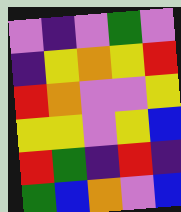[["violet", "indigo", "violet", "green", "violet"], ["indigo", "yellow", "orange", "yellow", "red"], ["red", "orange", "violet", "violet", "yellow"], ["yellow", "yellow", "violet", "yellow", "blue"], ["red", "green", "indigo", "red", "indigo"], ["green", "blue", "orange", "violet", "blue"]]